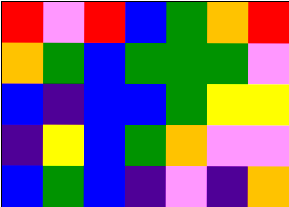[["red", "violet", "red", "blue", "green", "orange", "red"], ["orange", "green", "blue", "green", "green", "green", "violet"], ["blue", "indigo", "blue", "blue", "green", "yellow", "yellow"], ["indigo", "yellow", "blue", "green", "orange", "violet", "violet"], ["blue", "green", "blue", "indigo", "violet", "indigo", "orange"]]